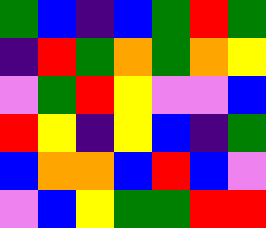[["green", "blue", "indigo", "blue", "green", "red", "green"], ["indigo", "red", "green", "orange", "green", "orange", "yellow"], ["violet", "green", "red", "yellow", "violet", "violet", "blue"], ["red", "yellow", "indigo", "yellow", "blue", "indigo", "green"], ["blue", "orange", "orange", "blue", "red", "blue", "violet"], ["violet", "blue", "yellow", "green", "green", "red", "red"]]